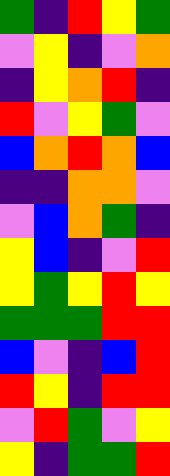[["green", "indigo", "red", "yellow", "green"], ["violet", "yellow", "indigo", "violet", "orange"], ["indigo", "yellow", "orange", "red", "indigo"], ["red", "violet", "yellow", "green", "violet"], ["blue", "orange", "red", "orange", "blue"], ["indigo", "indigo", "orange", "orange", "violet"], ["violet", "blue", "orange", "green", "indigo"], ["yellow", "blue", "indigo", "violet", "red"], ["yellow", "green", "yellow", "red", "yellow"], ["green", "green", "green", "red", "red"], ["blue", "violet", "indigo", "blue", "red"], ["red", "yellow", "indigo", "red", "red"], ["violet", "red", "green", "violet", "yellow"], ["yellow", "indigo", "green", "green", "red"]]